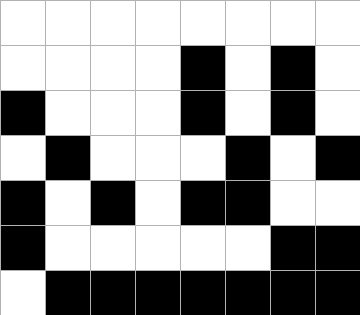[["white", "white", "white", "white", "white", "white", "white", "white"], ["white", "white", "white", "white", "black", "white", "black", "white"], ["black", "white", "white", "white", "black", "white", "black", "white"], ["white", "black", "white", "white", "white", "black", "white", "black"], ["black", "white", "black", "white", "black", "black", "white", "white"], ["black", "white", "white", "white", "white", "white", "black", "black"], ["white", "black", "black", "black", "black", "black", "black", "black"]]